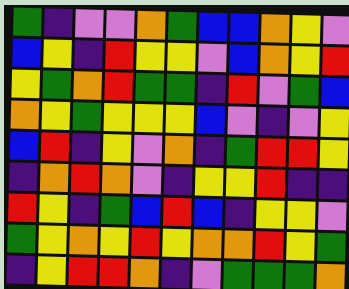[["green", "indigo", "violet", "violet", "orange", "green", "blue", "blue", "orange", "yellow", "violet"], ["blue", "yellow", "indigo", "red", "yellow", "yellow", "violet", "blue", "orange", "yellow", "red"], ["yellow", "green", "orange", "red", "green", "green", "indigo", "red", "violet", "green", "blue"], ["orange", "yellow", "green", "yellow", "yellow", "yellow", "blue", "violet", "indigo", "violet", "yellow"], ["blue", "red", "indigo", "yellow", "violet", "orange", "indigo", "green", "red", "red", "yellow"], ["indigo", "orange", "red", "orange", "violet", "indigo", "yellow", "yellow", "red", "indigo", "indigo"], ["red", "yellow", "indigo", "green", "blue", "red", "blue", "indigo", "yellow", "yellow", "violet"], ["green", "yellow", "orange", "yellow", "red", "yellow", "orange", "orange", "red", "yellow", "green"], ["indigo", "yellow", "red", "red", "orange", "indigo", "violet", "green", "green", "green", "orange"]]